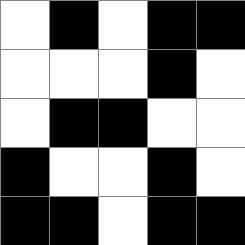[["white", "black", "white", "black", "black"], ["white", "white", "white", "black", "white"], ["white", "black", "black", "white", "white"], ["black", "white", "white", "black", "white"], ["black", "black", "white", "black", "black"]]